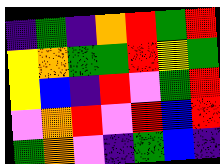[["indigo", "green", "indigo", "orange", "red", "green", "red"], ["yellow", "orange", "green", "green", "red", "yellow", "green"], ["yellow", "blue", "indigo", "red", "violet", "green", "red"], ["violet", "orange", "red", "violet", "red", "blue", "red"], ["green", "orange", "violet", "indigo", "green", "blue", "indigo"]]